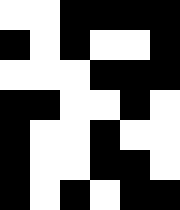[["white", "white", "black", "black", "black", "black"], ["black", "white", "black", "white", "white", "black"], ["white", "white", "white", "black", "black", "black"], ["black", "black", "white", "white", "black", "white"], ["black", "white", "white", "black", "white", "white"], ["black", "white", "white", "black", "black", "white"], ["black", "white", "black", "white", "black", "black"]]